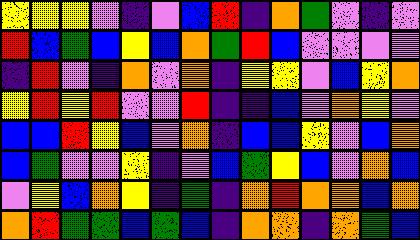[["yellow", "yellow", "yellow", "violet", "indigo", "violet", "blue", "red", "indigo", "orange", "green", "violet", "indigo", "violet"], ["red", "blue", "green", "blue", "yellow", "blue", "orange", "green", "red", "blue", "violet", "violet", "violet", "violet"], ["indigo", "red", "violet", "indigo", "orange", "violet", "orange", "indigo", "yellow", "yellow", "violet", "blue", "yellow", "orange"], ["yellow", "red", "yellow", "red", "violet", "violet", "red", "indigo", "indigo", "blue", "violet", "orange", "yellow", "violet"], ["blue", "blue", "red", "yellow", "blue", "violet", "orange", "indigo", "blue", "blue", "yellow", "violet", "blue", "orange"], ["blue", "green", "violet", "violet", "yellow", "indigo", "violet", "blue", "green", "yellow", "blue", "violet", "orange", "blue"], ["violet", "yellow", "blue", "orange", "yellow", "indigo", "green", "indigo", "orange", "red", "orange", "orange", "blue", "orange"], ["orange", "red", "green", "green", "blue", "green", "blue", "indigo", "orange", "orange", "indigo", "orange", "green", "blue"]]